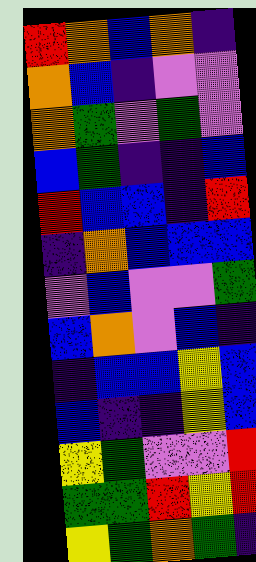[["red", "orange", "blue", "orange", "indigo"], ["orange", "blue", "indigo", "violet", "violet"], ["orange", "green", "violet", "green", "violet"], ["blue", "green", "indigo", "indigo", "blue"], ["red", "blue", "blue", "indigo", "red"], ["indigo", "orange", "blue", "blue", "blue"], ["violet", "blue", "violet", "violet", "green"], ["blue", "orange", "violet", "blue", "indigo"], ["indigo", "blue", "blue", "yellow", "blue"], ["blue", "indigo", "indigo", "yellow", "blue"], ["yellow", "green", "violet", "violet", "red"], ["green", "green", "red", "yellow", "red"], ["yellow", "green", "orange", "green", "indigo"]]